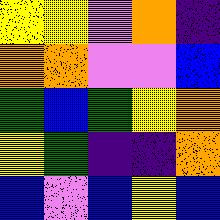[["yellow", "yellow", "violet", "orange", "indigo"], ["orange", "orange", "violet", "violet", "blue"], ["green", "blue", "green", "yellow", "orange"], ["yellow", "green", "indigo", "indigo", "orange"], ["blue", "violet", "blue", "yellow", "blue"]]